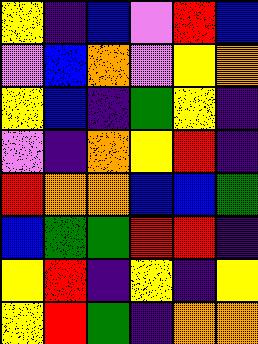[["yellow", "indigo", "blue", "violet", "red", "blue"], ["violet", "blue", "orange", "violet", "yellow", "orange"], ["yellow", "blue", "indigo", "green", "yellow", "indigo"], ["violet", "indigo", "orange", "yellow", "red", "indigo"], ["red", "orange", "orange", "blue", "blue", "green"], ["blue", "green", "green", "red", "red", "indigo"], ["yellow", "red", "indigo", "yellow", "indigo", "yellow"], ["yellow", "red", "green", "indigo", "orange", "orange"]]